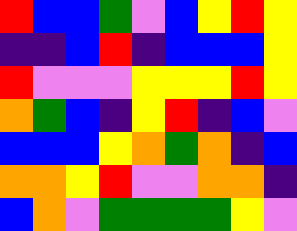[["red", "blue", "blue", "green", "violet", "blue", "yellow", "red", "yellow"], ["indigo", "indigo", "blue", "red", "indigo", "blue", "blue", "blue", "yellow"], ["red", "violet", "violet", "violet", "yellow", "yellow", "yellow", "red", "yellow"], ["orange", "green", "blue", "indigo", "yellow", "red", "indigo", "blue", "violet"], ["blue", "blue", "blue", "yellow", "orange", "green", "orange", "indigo", "blue"], ["orange", "orange", "yellow", "red", "violet", "violet", "orange", "orange", "indigo"], ["blue", "orange", "violet", "green", "green", "green", "green", "yellow", "violet"]]